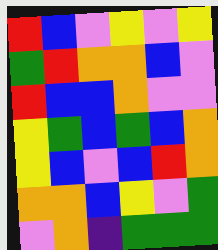[["red", "blue", "violet", "yellow", "violet", "yellow"], ["green", "red", "orange", "orange", "blue", "violet"], ["red", "blue", "blue", "orange", "violet", "violet"], ["yellow", "green", "blue", "green", "blue", "orange"], ["yellow", "blue", "violet", "blue", "red", "orange"], ["orange", "orange", "blue", "yellow", "violet", "green"], ["violet", "orange", "indigo", "green", "green", "green"]]